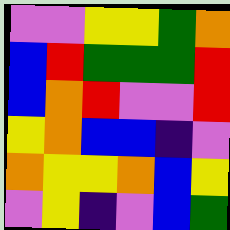[["violet", "violet", "yellow", "yellow", "green", "orange"], ["blue", "red", "green", "green", "green", "red"], ["blue", "orange", "red", "violet", "violet", "red"], ["yellow", "orange", "blue", "blue", "indigo", "violet"], ["orange", "yellow", "yellow", "orange", "blue", "yellow"], ["violet", "yellow", "indigo", "violet", "blue", "green"]]